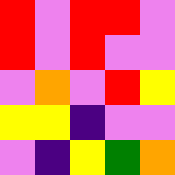[["red", "violet", "red", "red", "violet"], ["red", "violet", "red", "violet", "violet"], ["violet", "orange", "violet", "red", "yellow"], ["yellow", "yellow", "indigo", "violet", "violet"], ["violet", "indigo", "yellow", "green", "orange"]]